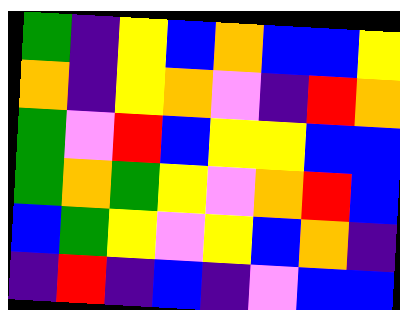[["green", "indigo", "yellow", "blue", "orange", "blue", "blue", "yellow"], ["orange", "indigo", "yellow", "orange", "violet", "indigo", "red", "orange"], ["green", "violet", "red", "blue", "yellow", "yellow", "blue", "blue"], ["green", "orange", "green", "yellow", "violet", "orange", "red", "blue"], ["blue", "green", "yellow", "violet", "yellow", "blue", "orange", "indigo"], ["indigo", "red", "indigo", "blue", "indigo", "violet", "blue", "blue"]]